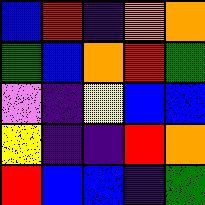[["blue", "red", "indigo", "orange", "orange"], ["green", "blue", "orange", "red", "green"], ["violet", "indigo", "yellow", "blue", "blue"], ["yellow", "indigo", "indigo", "red", "orange"], ["red", "blue", "blue", "indigo", "green"]]